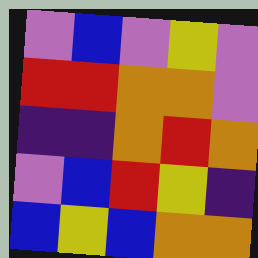[["violet", "blue", "violet", "yellow", "violet"], ["red", "red", "orange", "orange", "violet"], ["indigo", "indigo", "orange", "red", "orange"], ["violet", "blue", "red", "yellow", "indigo"], ["blue", "yellow", "blue", "orange", "orange"]]